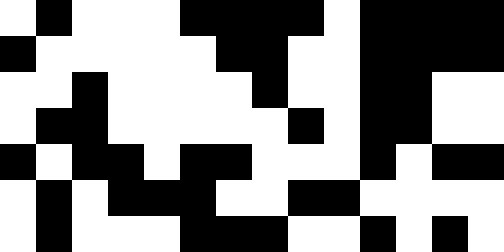[["white", "black", "white", "white", "white", "black", "black", "black", "black", "white", "black", "black", "black", "black"], ["black", "white", "white", "white", "white", "white", "black", "black", "white", "white", "black", "black", "black", "black"], ["white", "white", "black", "white", "white", "white", "white", "black", "white", "white", "black", "black", "white", "white"], ["white", "black", "black", "white", "white", "white", "white", "white", "black", "white", "black", "black", "white", "white"], ["black", "white", "black", "black", "white", "black", "black", "white", "white", "white", "black", "white", "black", "black"], ["white", "black", "white", "black", "black", "black", "white", "white", "black", "black", "white", "white", "white", "white"], ["white", "black", "white", "white", "white", "black", "black", "black", "white", "white", "black", "white", "black", "white"]]